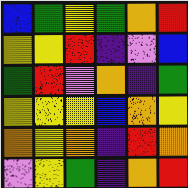[["blue", "green", "yellow", "green", "orange", "red"], ["yellow", "yellow", "red", "indigo", "violet", "blue"], ["green", "red", "violet", "orange", "indigo", "green"], ["yellow", "yellow", "yellow", "blue", "orange", "yellow"], ["orange", "yellow", "orange", "indigo", "red", "orange"], ["violet", "yellow", "green", "indigo", "orange", "red"]]